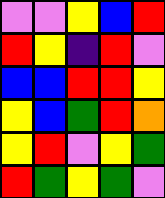[["violet", "violet", "yellow", "blue", "red"], ["red", "yellow", "indigo", "red", "violet"], ["blue", "blue", "red", "red", "yellow"], ["yellow", "blue", "green", "red", "orange"], ["yellow", "red", "violet", "yellow", "green"], ["red", "green", "yellow", "green", "violet"]]